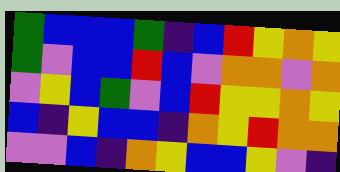[["green", "blue", "blue", "blue", "green", "indigo", "blue", "red", "yellow", "orange", "yellow"], ["green", "violet", "blue", "blue", "red", "blue", "violet", "orange", "orange", "violet", "orange"], ["violet", "yellow", "blue", "green", "violet", "blue", "red", "yellow", "yellow", "orange", "yellow"], ["blue", "indigo", "yellow", "blue", "blue", "indigo", "orange", "yellow", "red", "orange", "orange"], ["violet", "violet", "blue", "indigo", "orange", "yellow", "blue", "blue", "yellow", "violet", "indigo"]]